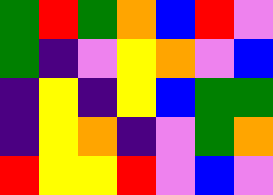[["green", "red", "green", "orange", "blue", "red", "violet"], ["green", "indigo", "violet", "yellow", "orange", "violet", "blue"], ["indigo", "yellow", "indigo", "yellow", "blue", "green", "green"], ["indigo", "yellow", "orange", "indigo", "violet", "green", "orange"], ["red", "yellow", "yellow", "red", "violet", "blue", "violet"]]